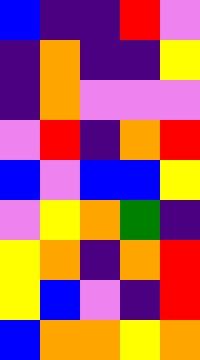[["blue", "indigo", "indigo", "red", "violet"], ["indigo", "orange", "indigo", "indigo", "yellow"], ["indigo", "orange", "violet", "violet", "violet"], ["violet", "red", "indigo", "orange", "red"], ["blue", "violet", "blue", "blue", "yellow"], ["violet", "yellow", "orange", "green", "indigo"], ["yellow", "orange", "indigo", "orange", "red"], ["yellow", "blue", "violet", "indigo", "red"], ["blue", "orange", "orange", "yellow", "orange"]]